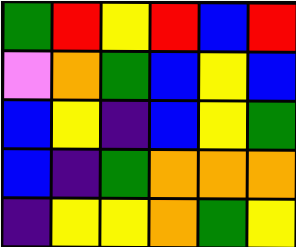[["green", "red", "yellow", "red", "blue", "red"], ["violet", "orange", "green", "blue", "yellow", "blue"], ["blue", "yellow", "indigo", "blue", "yellow", "green"], ["blue", "indigo", "green", "orange", "orange", "orange"], ["indigo", "yellow", "yellow", "orange", "green", "yellow"]]